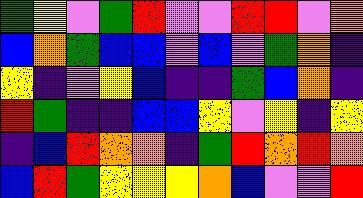[["green", "yellow", "violet", "green", "red", "violet", "violet", "red", "red", "violet", "orange"], ["blue", "orange", "green", "blue", "blue", "violet", "blue", "violet", "green", "orange", "indigo"], ["yellow", "indigo", "violet", "yellow", "blue", "indigo", "indigo", "green", "blue", "orange", "indigo"], ["red", "green", "indigo", "indigo", "blue", "blue", "yellow", "violet", "yellow", "indigo", "yellow"], ["indigo", "blue", "red", "orange", "orange", "indigo", "green", "red", "orange", "red", "orange"], ["blue", "red", "green", "yellow", "yellow", "yellow", "orange", "blue", "violet", "violet", "red"]]